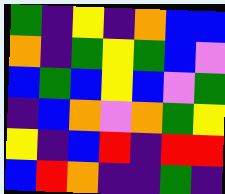[["green", "indigo", "yellow", "indigo", "orange", "blue", "blue"], ["orange", "indigo", "green", "yellow", "green", "blue", "violet"], ["blue", "green", "blue", "yellow", "blue", "violet", "green"], ["indigo", "blue", "orange", "violet", "orange", "green", "yellow"], ["yellow", "indigo", "blue", "red", "indigo", "red", "red"], ["blue", "red", "orange", "indigo", "indigo", "green", "indigo"]]